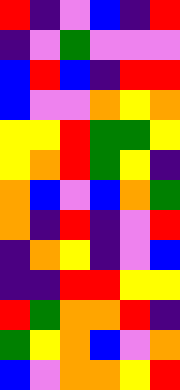[["red", "indigo", "violet", "blue", "indigo", "red"], ["indigo", "violet", "green", "violet", "violet", "violet"], ["blue", "red", "blue", "indigo", "red", "red"], ["blue", "violet", "violet", "orange", "yellow", "orange"], ["yellow", "yellow", "red", "green", "green", "yellow"], ["yellow", "orange", "red", "green", "yellow", "indigo"], ["orange", "blue", "violet", "blue", "orange", "green"], ["orange", "indigo", "red", "indigo", "violet", "red"], ["indigo", "orange", "yellow", "indigo", "violet", "blue"], ["indigo", "indigo", "red", "red", "yellow", "yellow"], ["red", "green", "orange", "orange", "red", "indigo"], ["green", "yellow", "orange", "blue", "violet", "orange"], ["blue", "violet", "orange", "orange", "yellow", "red"]]